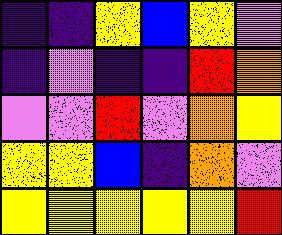[["indigo", "indigo", "yellow", "blue", "yellow", "violet"], ["indigo", "violet", "indigo", "indigo", "red", "orange"], ["violet", "violet", "red", "violet", "orange", "yellow"], ["yellow", "yellow", "blue", "indigo", "orange", "violet"], ["yellow", "yellow", "yellow", "yellow", "yellow", "red"]]